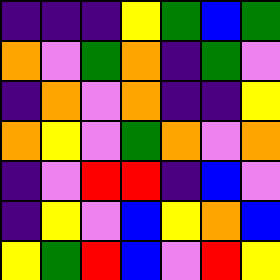[["indigo", "indigo", "indigo", "yellow", "green", "blue", "green"], ["orange", "violet", "green", "orange", "indigo", "green", "violet"], ["indigo", "orange", "violet", "orange", "indigo", "indigo", "yellow"], ["orange", "yellow", "violet", "green", "orange", "violet", "orange"], ["indigo", "violet", "red", "red", "indigo", "blue", "violet"], ["indigo", "yellow", "violet", "blue", "yellow", "orange", "blue"], ["yellow", "green", "red", "blue", "violet", "red", "yellow"]]